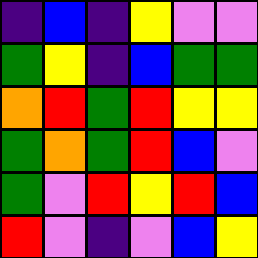[["indigo", "blue", "indigo", "yellow", "violet", "violet"], ["green", "yellow", "indigo", "blue", "green", "green"], ["orange", "red", "green", "red", "yellow", "yellow"], ["green", "orange", "green", "red", "blue", "violet"], ["green", "violet", "red", "yellow", "red", "blue"], ["red", "violet", "indigo", "violet", "blue", "yellow"]]